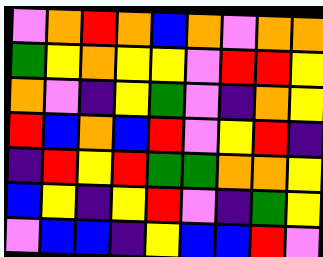[["violet", "orange", "red", "orange", "blue", "orange", "violet", "orange", "orange"], ["green", "yellow", "orange", "yellow", "yellow", "violet", "red", "red", "yellow"], ["orange", "violet", "indigo", "yellow", "green", "violet", "indigo", "orange", "yellow"], ["red", "blue", "orange", "blue", "red", "violet", "yellow", "red", "indigo"], ["indigo", "red", "yellow", "red", "green", "green", "orange", "orange", "yellow"], ["blue", "yellow", "indigo", "yellow", "red", "violet", "indigo", "green", "yellow"], ["violet", "blue", "blue", "indigo", "yellow", "blue", "blue", "red", "violet"]]